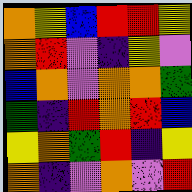[["orange", "yellow", "blue", "red", "red", "yellow"], ["orange", "red", "violet", "indigo", "yellow", "violet"], ["blue", "orange", "violet", "orange", "orange", "green"], ["green", "indigo", "red", "orange", "red", "blue"], ["yellow", "orange", "green", "red", "indigo", "yellow"], ["orange", "indigo", "violet", "orange", "violet", "red"]]